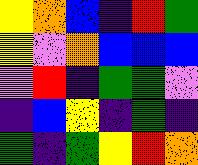[["yellow", "orange", "blue", "indigo", "red", "green"], ["yellow", "violet", "orange", "blue", "blue", "blue"], ["violet", "red", "indigo", "green", "green", "violet"], ["indigo", "blue", "yellow", "indigo", "green", "indigo"], ["green", "indigo", "green", "yellow", "red", "orange"]]